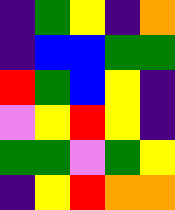[["indigo", "green", "yellow", "indigo", "orange"], ["indigo", "blue", "blue", "green", "green"], ["red", "green", "blue", "yellow", "indigo"], ["violet", "yellow", "red", "yellow", "indigo"], ["green", "green", "violet", "green", "yellow"], ["indigo", "yellow", "red", "orange", "orange"]]